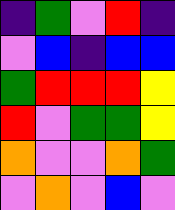[["indigo", "green", "violet", "red", "indigo"], ["violet", "blue", "indigo", "blue", "blue"], ["green", "red", "red", "red", "yellow"], ["red", "violet", "green", "green", "yellow"], ["orange", "violet", "violet", "orange", "green"], ["violet", "orange", "violet", "blue", "violet"]]